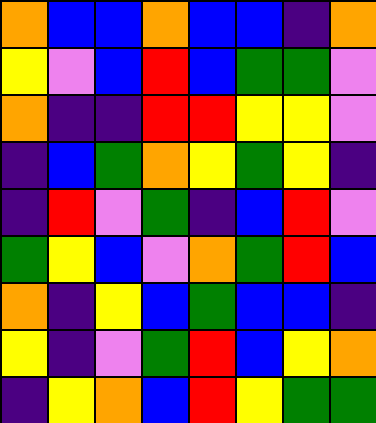[["orange", "blue", "blue", "orange", "blue", "blue", "indigo", "orange"], ["yellow", "violet", "blue", "red", "blue", "green", "green", "violet"], ["orange", "indigo", "indigo", "red", "red", "yellow", "yellow", "violet"], ["indigo", "blue", "green", "orange", "yellow", "green", "yellow", "indigo"], ["indigo", "red", "violet", "green", "indigo", "blue", "red", "violet"], ["green", "yellow", "blue", "violet", "orange", "green", "red", "blue"], ["orange", "indigo", "yellow", "blue", "green", "blue", "blue", "indigo"], ["yellow", "indigo", "violet", "green", "red", "blue", "yellow", "orange"], ["indigo", "yellow", "orange", "blue", "red", "yellow", "green", "green"]]